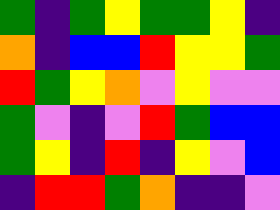[["green", "indigo", "green", "yellow", "green", "green", "yellow", "indigo"], ["orange", "indigo", "blue", "blue", "red", "yellow", "yellow", "green"], ["red", "green", "yellow", "orange", "violet", "yellow", "violet", "violet"], ["green", "violet", "indigo", "violet", "red", "green", "blue", "blue"], ["green", "yellow", "indigo", "red", "indigo", "yellow", "violet", "blue"], ["indigo", "red", "red", "green", "orange", "indigo", "indigo", "violet"]]